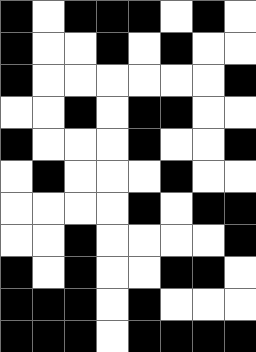[["black", "white", "black", "black", "black", "white", "black", "white"], ["black", "white", "white", "black", "white", "black", "white", "white"], ["black", "white", "white", "white", "white", "white", "white", "black"], ["white", "white", "black", "white", "black", "black", "white", "white"], ["black", "white", "white", "white", "black", "white", "white", "black"], ["white", "black", "white", "white", "white", "black", "white", "white"], ["white", "white", "white", "white", "black", "white", "black", "black"], ["white", "white", "black", "white", "white", "white", "white", "black"], ["black", "white", "black", "white", "white", "black", "black", "white"], ["black", "black", "black", "white", "black", "white", "white", "white"], ["black", "black", "black", "white", "black", "black", "black", "black"]]